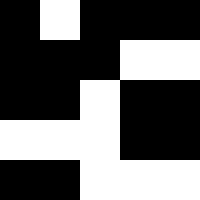[["black", "white", "black", "black", "black"], ["black", "black", "black", "white", "white"], ["black", "black", "white", "black", "black"], ["white", "white", "white", "black", "black"], ["black", "black", "white", "white", "white"]]